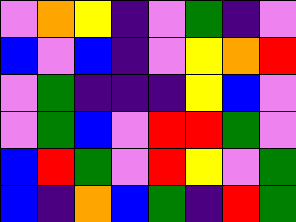[["violet", "orange", "yellow", "indigo", "violet", "green", "indigo", "violet"], ["blue", "violet", "blue", "indigo", "violet", "yellow", "orange", "red"], ["violet", "green", "indigo", "indigo", "indigo", "yellow", "blue", "violet"], ["violet", "green", "blue", "violet", "red", "red", "green", "violet"], ["blue", "red", "green", "violet", "red", "yellow", "violet", "green"], ["blue", "indigo", "orange", "blue", "green", "indigo", "red", "green"]]